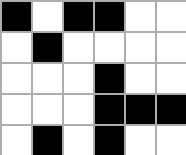[["black", "white", "black", "black", "white", "white"], ["white", "black", "white", "white", "white", "white"], ["white", "white", "white", "black", "white", "white"], ["white", "white", "white", "black", "black", "black"], ["white", "black", "white", "black", "white", "white"]]